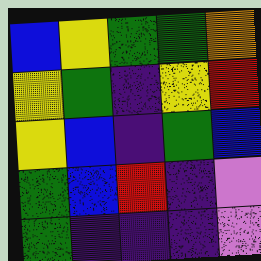[["blue", "yellow", "green", "green", "orange"], ["yellow", "green", "indigo", "yellow", "red"], ["yellow", "blue", "indigo", "green", "blue"], ["green", "blue", "red", "indigo", "violet"], ["green", "indigo", "indigo", "indigo", "violet"]]